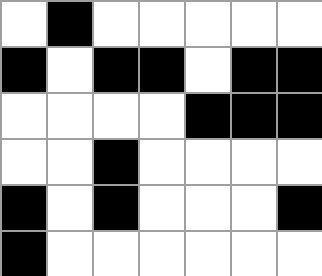[["white", "black", "white", "white", "white", "white", "white"], ["black", "white", "black", "black", "white", "black", "black"], ["white", "white", "white", "white", "black", "black", "black"], ["white", "white", "black", "white", "white", "white", "white"], ["black", "white", "black", "white", "white", "white", "black"], ["black", "white", "white", "white", "white", "white", "white"]]